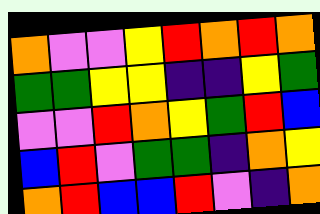[["orange", "violet", "violet", "yellow", "red", "orange", "red", "orange"], ["green", "green", "yellow", "yellow", "indigo", "indigo", "yellow", "green"], ["violet", "violet", "red", "orange", "yellow", "green", "red", "blue"], ["blue", "red", "violet", "green", "green", "indigo", "orange", "yellow"], ["orange", "red", "blue", "blue", "red", "violet", "indigo", "orange"]]